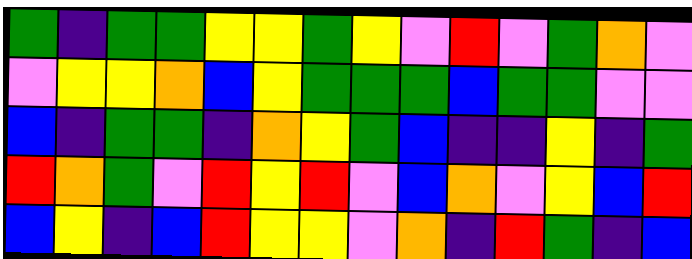[["green", "indigo", "green", "green", "yellow", "yellow", "green", "yellow", "violet", "red", "violet", "green", "orange", "violet"], ["violet", "yellow", "yellow", "orange", "blue", "yellow", "green", "green", "green", "blue", "green", "green", "violet", "violet"], ["blue", "indigo", "green", "green", "indigo", "orange", "yellow", "green", "blue", "indigo", "indigo", "yellow", "indigo", "green"], ["red", "orange", "green", "violet", "red", "yellow", "red", "violet", "blue", "orange", "violet", "yellow", "blue", "red"], ["blue", "yellow", "indigo", "blue", "red", "yellow", "yellow", "violet", "orange", "indigo", "red", "green", "indigo", "blue"]]